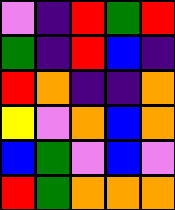[["violet", "indigo", "red", "green", "red"], ["green", "indigo", "red", "blue", "indigo"], ["red", "orange", "indigo", "indigo", "orange"], ["yellow", "violet", "orange", "blue", "orange"], ["blue", "green", "violet", "blue", "violet"], ["red", "green", "orange", "orange", "orange"]]